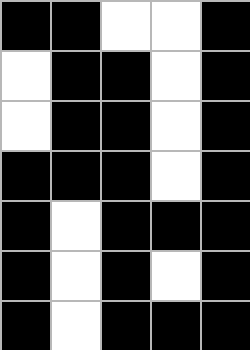[["black", "black", "white", "white", "black"], ["white", "black", "black", "white", "black"], ["white", "black", "black", "white", "black"], ["black", "black", "black", "white", "black"], ["black", "white", "black", "black", "black"], ["black", "white", "black", "white", "black"], ["black", "white", "black", "black", "black"]]